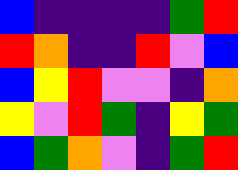[["blue", "indigo", "indigo", "indigo", "indigo", "green", "red"], ["red", "orange", "indigo", "indigo", "red", "violet", "blue"], ["blue", "yellow", "red", "violet", "violet", "indigo", "orange"], ["yellow", "violet", "red", "green", "indigo", "yellow", "green"], ["blue", "green", "orange", "violet", "indigo", "green", "red"]]